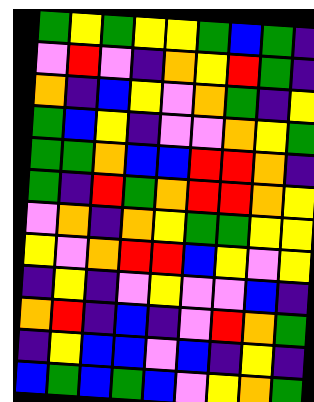[["green", "yellow", "green", "yellow", "yellow", "green", "blue", "green", "indigo"], ["violet", "red", "violet", "indigo", "orange", "yellow", "red", "green", "indigo"], ["orange", "indigo", "blue", "yellow", "violet", "orange", "green", "indigo", "yellow"], ["green", "blue", "yellow", "indigo", "violet", "violet", "orange", "yellow", "green"], ["green", "green", "orange", "blue", "blue", "red", "red", "orange", "indigo"], ["green", "indigo", "red", "green", "orange", "red", "red", "orange", "yellow"], ["violet", "orange", "indigo", "orange", "yellow", "green", "green", "yellow", "yellow"], ["yellow", "violet", "orange", "red", "red", "blue", "yellow", "violet", "yellow"], ["indigo", "yellow", "indigo", "violet", "yellow", "violet", "violet", "blue", "indigo"], ["orange", "red", "indigo", "blue", "indigo", "violet", "red", "orange", "green"], ["indigo", "yellow", "blue", "blue", "violet", "blue", "indigo", "yellow", "indigo"], ["blue", "green", "blue", "green", "blue", "violet", "yellow", "orange", "green"]]